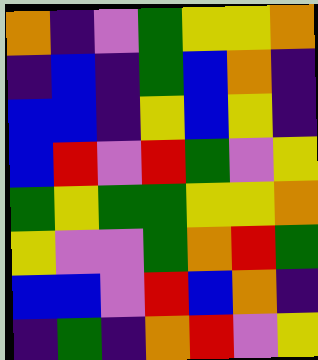[["orange", "indigo", "violet", "green", "yellow", "yellow", "orange"], ["indigo", "blue", "indigo", "green", "blue", "orange", "indigo"], ["blue", "blue", "indigo", "yellow", "blue", "yellow", "indigo"], ["blue", "red", "violet", "red", "green", "violet", "yellow"], ["green", "yellow", "green", "green", "yellow", "yellow", "orange"], ["yellow", "violet", "violet", "green", "orange", "red", "green"], ["blue", "blue", "violet", "red", "blue", "orange", "indigo"], ["indigo", "green", "indigo", "orange", "red", "violet", "yellow"]]